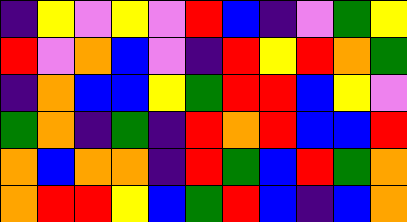[["indigo", "yellow", "violet", "yellow", "violet", "red", "blue", "indigo", "violet", "green", "yellow"], ["red", "violet", "orange", "blue", "violet", "indigo", "red", "yellow", "red", "orange", "green"], ["indigo", "orange", "blue", "blue", "yellow", "green", "red", "red", "blue", "yellow", "violet"], ["green", "orange", "indigo", "green", "indigo", "red", "orange", "red", "blue", "blue", "red"], ["orange", "blue", "orange", "orange", "indigo", "red", "green", "blue", "red", "green", "orange"], ["orange", "red", "red", "yellow", "blue", "green", "red", "blue", "indigo", "blue", "orange"]]